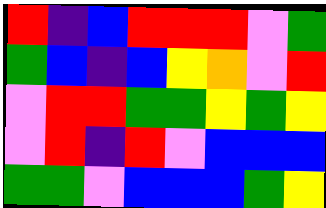[["red", "indigo", "blue", "red", "red", "red", "violet", "green"], ["green", "blue", "indigo", "blue", "yellow", "orange", "violet", "red"], ["violet", "red", "red", "green", "green", "yellow", "green", "yellow"], ["violet", "red", "indigo", "red", "violet", "blue", "blue", "blue"], ["green", "green", "violet", "blue", "blue", "blue", "green", "yellow"]]